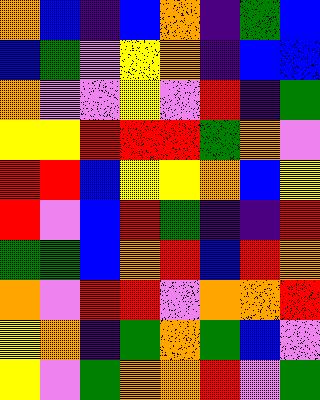[["orange", "blue", "indigo", "blue", "orange", "indigo", "green", "blue"], ["blue", "green", "violet", "yellow", "orange", "indigo", "blue", "blue"], ["orange", "violet", "violet", "yellow", "violet", "red", "indigo", "green"], ["yellow", "yellow", "red", "red", "red", "green", "orange", "violet"], ["red", "red", "blue", "yellow", "yellow", "orange", "blue", "yellow"], ["red", "violet", "blue", "red", "green", "indigo", "indigo", "red"], ["green", "green", "blue", "orange", "red", "blue", "red", "orange"], ["orange", "violet", "red", "red", "violet", "orange", "orange", "red"], ["yellow", "orange", "indigo", "green", "orange", "green", "blue", "violet"], ["yellow", "violet", "green", "orange", "orange", "red", "violet", "green"]]